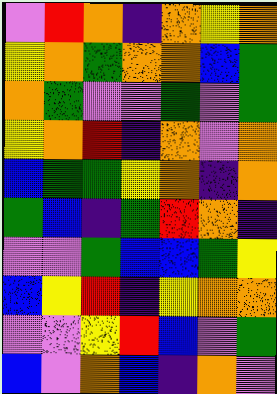[["violet", "red", "orange", "indigo", "orange", "yellow", "orange"], ["yellow", "orange", "green", "orange", "orange", "blue", "green"], ["orange", "green", "violet", "violet", "green", "violet", "green"], ["yellow", "orange", "red", "indigo", "orange", "violet", "orange"], ["blue", "green", "green", "yellow", "orange", "indigo", "orange"], ["green", "blue", "indigo", "green", "red", "orange", "indigo"], ["violet", "violet", "green", "blue", "blue", "green", "yellow"], ["blue", "yellow", "red", "indigo", "yellow", "orange", "orange"], ["violet", "violet", "yellow", "red", "blue", "violet", "green"], ["blue", "violet", "orange", "blue", "indigo", "orange", "violet"]]